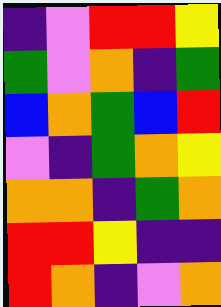[["indigo", "violet", "red", "red", "yellow"], ["green", "violet", "orange", "indigo", "green"], ["blue", "orange", "green", "blue", "red"], ["violet", "indigo", "green", "orange", "yellow"], ["orange", "orange", "indigo", "green", "orange"], ["red", "red", "yellow", "indigo", "indigo"], ["red", "orange", "indigo", "violet", "orange"]]